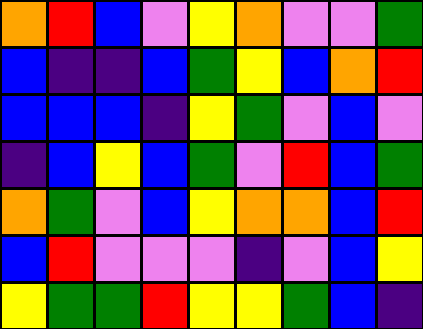[["orange", "red", "blue", "violet", "yellow", "orange", "violet", "violet", "green"], ["blue", "indigo", "indigo", "blue", "green", "yellow", "blue", "orange", "red"], ["blue", "blue", "blue", "indigo", "yellow", "green", "violet", "blue", "violet"], ["indigo", "blue", "yellow", "blue", "green", "violet", "red", "blue", "green"], ["orange", "green", "violet", "blue", "yellow", "orange", "orange", "blue", "red"], ["blue", "red", "violet", "violet", "violet", "indigo", "violet", "blue", "yellow"], ["yellow", "green", "green", "red", "yellow", "yellow", "green", "blue", "indigo"]]